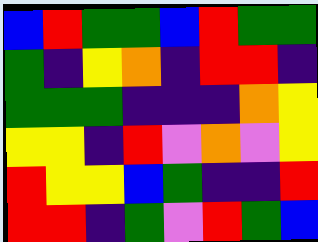[["blue", "red", "green", "green", "blue", "red", "green", "green"], ["green", "indigo", "yellow", "orange", "indigo", "red", "red", "indigo"], ["green", "green", "green", "indigo", "indigo", "indigo", "orange", "yellow"], ["yellow", "yellow", "indigo", "red", "violet", "orange", "violet", "yellow"], ["red", "yellow", "yellow", "blue", "green", "indigo", "indigo", "red"], ["red", "red", "indigo", "green", "violet", "red", "green", "blue"]]